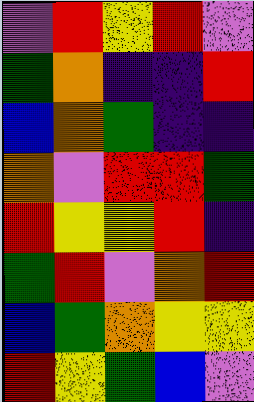[["violet", "red", "yellow", "red", "violet"], ["green", "orange", "indigo", "indigo", "red"], ["blue", "orange", "green", "indigo", "indigo"], ["orange", "violet", "red", "red", "green"], ["red", "yellow", "yellow", "red", "indigo"], ["green", "red", "violet", "orange", "red"], ["blue", "green", "orange", "yellow", "yellow"], ["red", "yellow", "green", "blue", "violet"]]